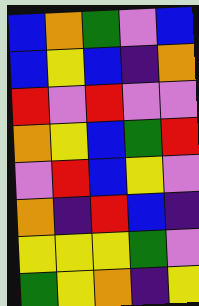[["blue", "orange", "green", "violet", "blue"], ["blue", "yellow", "blue", "indigo", "orange"], ["red", "violet", "red", "violet", "violet"], ["orange", "yellow", "blue", "green", "red"], ["violet", "red", "blue", "yellow", "violet"], ["orange", "indigo", "red", "blue", "indigo"], ["yellow", "yellow", "yellow", "green", "violet"], ["green", "yellow", "orange", "indigo", "yellow"]]